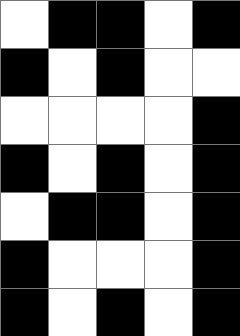[["white", "black", "black", "white", "black"], ["black", "white", "black", "white", "white"], ["white", "white", "white", "white", "black"], ["black", "white", "black", "white", "black"], ["white", "black", "black", "white", "black"], ["black", "white", "white", "white", "black"], ["black", "white", "black", "white", "black"]]